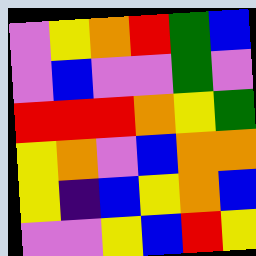[["violet", "yellow", "orange", "red", "green", "blue"], ["violet", "blue", "violet", "violet", "green", "violet"], ["red", "red", "red", "orange", "yellow", "green"], ["yellow", "orange", "violet", "blue", "orange", "orange"], ["yellow", "indigo", "blue", "yellow", "orange", "blue"], ["violet", "violet", "yellow", "blue", "red", "yellow"]]